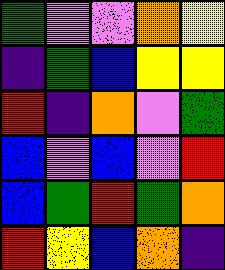[["green", "violet", "violet", "orange", "yellow"], ["indigo", "green", "blue", "yellow", "yellow"], ["red", "indigo", "orange", "violet", "green"], ["blue", "violet", "blue", "violet", "red"], ["blue", "green", "red", "green", "orange"], ["red", "yellow", "blue", "orange", "indigo"]]